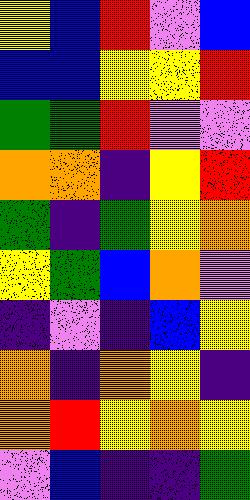[["yellow", "blue", "red", "violet", "blue"], ["blue", "blue", "yellow", "yellow", "red"], ["green", "green", "red", "violet", "violet"], ["orange", "orange", "indigo", "yellow", "red"], ["green", "indigo", "green", "yellow", "orange"], ["yellow", "green", "blue", "orange", "violet"], ["indigo", "violet", "indigo", "blue", "yellow"], ["orange", "indigo", "orange", "yellow", "indigo"], ["orange", "red", "yellow", "orange", "yellow"], ["violet", "blue", "indigo", "indigo", "green"]]